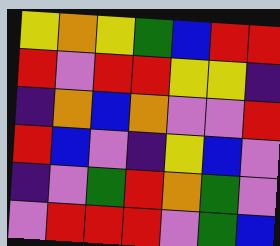[["yellow", "orange", "yellow", "green", "blue", "red", "red"], ["red", "violet", "red", "red", "yellow", "yellow", "indigo"], ["indigo", "orange", "blue", "orange", "violet", "violet", "red"], ["red", "blue", "violet", "indigo", "yellow", "blue", "violet"], ["indigo", "violet", "green", "red", "orange", "green", "violet"], ["violet", "red", "red", "red", "violet", "green", "blue"]]